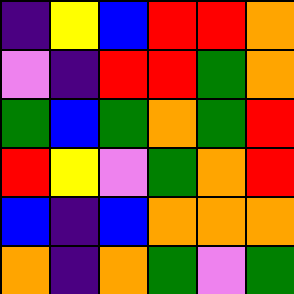[["indigo", "yellow", "blue", "red", "red", "orange"], ["violet", "indigo", "red", "red", "green", "orange"], ["green", "blue", "green", "orange", "green", "red"], ["red", "yellow", "violet", "green", "orange", "red"], ["blue", "indigo", "blue", "orange", "orange", "orange"], ["orange", "indigo", "orange", "green", "violet", "green"]]